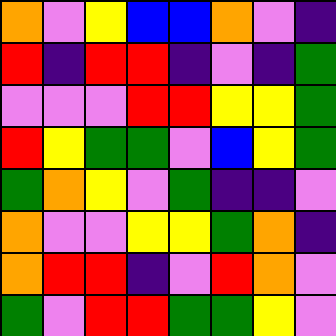[["orange", "violet", "yellow", "blue", "blue", "orange", "violet", "indigo"], ["red", "indigo", "red", "red", "indigo", "violet", "indigo", "green"], ["violet", "violet", "violet", "red", "red", "yellow", "yellow", "green"], ["red", "yellow", "green", "green", "violet", "blue", "yellow", "green"], ["green", "orange", "yellow", "violet", "green", "indigo", "indigo", "violet"], ["orange", "violet", "violet", "yellow", "yellow", "green", "orange", "indigo"], ["orange", "red", "red", "indigo", "violet", "red", "orange", "violet"], ["green", "violet", "red", "red", "green", "green", "yellow", "violet"]]